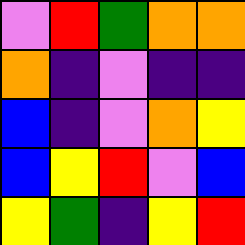[["violet", "red", "green", "orange", "orange"], ["orange", "indigo", "violet", "indigo", "indigo"], ["blue", "indigo", "violet", "orange", "yellow"], ["blue", "yellow", "red", "violet", "blue"], ["yellow", "green", "indigo", "yellow", "red"]]